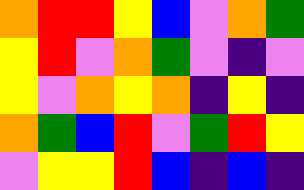[["orange", "red", "red", "yellow", "blue", "violet", "orange", "green"], ["yellow", "red", "violet", "orange", "green", "violet", "indigo", "violet"], ["yellow", "violet", "orange", "yellow", "orange", "indigo", "yellow", "indigo"], ["orange", "green", "blue", "red", "violet", "green", "red", "yellow"], ["violet", "yellow", "yellow", "red", "blue", "indigo", "blue", "indigo"]]